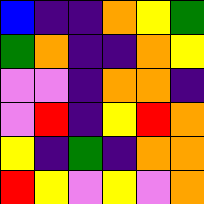[["blue", "indigo", "indigo", "orange", "yellow", "green"], ["green", "orange", "indigo", "indigo", "orange", "yellow"], ["violet", "violet", "indigo", "orange", "orange", "indigo"], ["violet", "red", "indigo", "yellow", "red", "orange"], ["yellow", "indigo", "green", "indigo", "orange", "orange"], ["red", "yellow", "violet", "yellow", "violet", "orange"]]